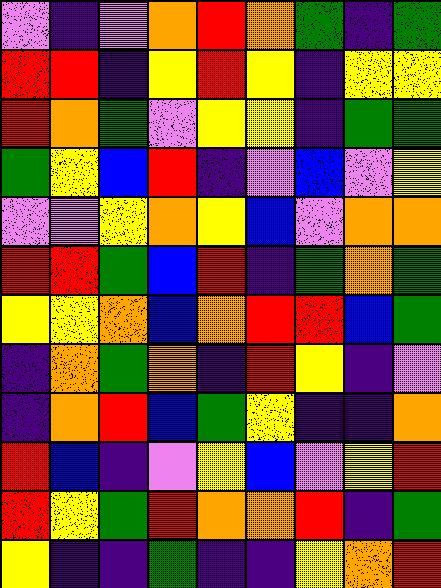[["violet", "indigo", "violet", "orange", "red", "orange", "green", "indigo", "green"], ["red", "red", "indigo", "yellow", "red", "yellow", "indigo", "yellow", "yellow"], ["red", "orange", "green", "violet", "yellow", "yellow", "indigo", "green", "green"], ["green", "yellow", "blue", "red", "indigo", "violet", "blue", "violet", "yellow"], ["violet", "violet", "yellow", "orange", "yellow", "blue", "violet", "orange", "orange"], ["red", "red", "green", "blue", "red", "indigo", "green", "orange", "green"], ["yellow", "yellow", "orange", "blue", "orange", "red", "red", "blue", "green"], ["indigo", "orange", "green", "orange", "indigo", "red", "yellow", "indigo", "violet"], ["indigo", "orange", "red", "blue", "green", "yellow", "indigo", "indigo", "orange"], ["red", "blue", "indigo", "violet", "yellow", "blue", "violet", "yellow", "red"], ["red", "yellow", "green", "red", "orange", "orange", "red", "indigo", "green"], ["yellow", "indigo", "indigo", "green", "indigo", "indigo", "yellow", "orange", "red"]]